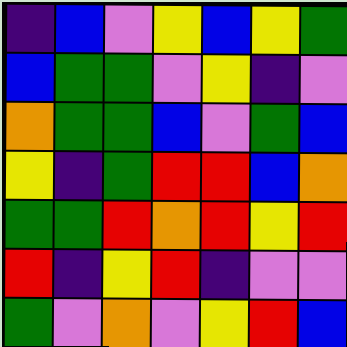[["indigo", "blue", "violet", "yellow", "blue", "yellow", "green"], ["blue", "green", "green", "violet", "yellow", "indigo", "violet"], ["orange", "green", "green", "blue", "violet", "green", "blue"], ["yellow", "indigo", "green", "red", "red", "blue", "orange"], ["green", "green", "red", "orange", "red", "yellow", "red"], ["red", "indigo", "yellow", "red", "indigo", "violet", "violet"], ["green", "violet", "orange", "violet", "yellow", "red", "blue"]]